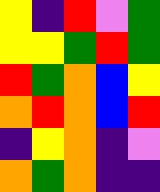[["yellow", "indigo", "red", "violet", "green"], ["yellow", "yellow", "green", "red", "green"], ["red", "green", "orange", "blue", "yellow"], ["orange", "red", "orange", "blue", "red"], ["indigo", "yellow", "orange", "indigo", "violet"], ["orange", "green", "orange", "indigo", "indigo"]]